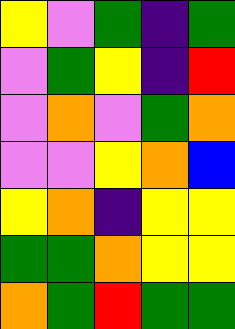[["yellow", "violet", "green", "indigo", "green"], ["violet", "green", "yellow", "indigo", "red"], ["violet", "orange", "violet", "green", "orange"], ["violet", "violet", "yellow", "orange", "blue"], ["yellow", "orange", "indigo", "yellow", "yellow"], ["green", "green", "orange", "yellow", "yellow"], ["orange", "green", "red", "green", "green"]]